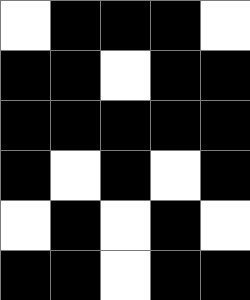[["white", "black", "black", "black", "white"], ["black", "black", "white", "black", "black"], ["black", "black", "black", "black", "black"], ["black", "white", "black", "white", "black"], ["white", "black", "white", "black", "white"], ["black", "black", "white", "black", "black"]]